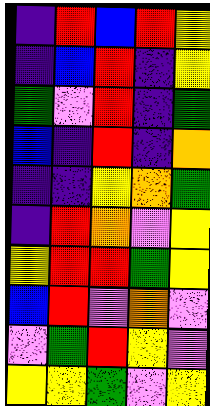[["indigo", "red", "blue", "red", "yellow"], ["indigo", "blue", "red", "indigo", "yellow"], ["green", "violet", "red", "indigo", "green"], ["blue", "indigo", "red", "indigo", "orange"], ["indigo", "indigo", "yellow", "orange", "green"], ["indigo", "red", "orange", "violet", "yellow"], ["yellow", "red", "red", "green", "yellow"], ["blue", "red", "violet", "orange", "violet"], ["violet", "green", "red", "yellow", "violet"], ["yellow", "yellow", "green", "violet", "yellow"]]